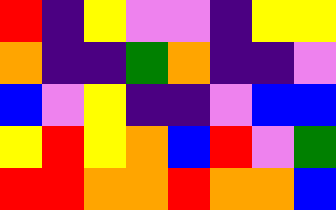[["red", "indigo", "yellow", "violet", "violet", "indigo", "yellow", "yellow"], ["orange", "indigo", "indigo", "green", "orange", "indigo", "indigo", "violet"], ["blue", "violet", "yellow", "indigo", "indigo", "violet", "blue", "blue"], ["yellow", "red", "yellow", "orange", "blue", "red", "violet", "green"], ["red", "red", "orange", "orange", "red", "orange", "orange", "blue"]]